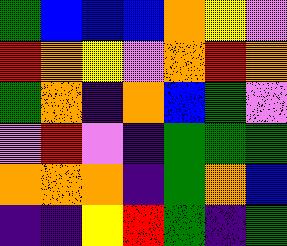[["green", "blue", "blue", "blue", "orange", "yellow", "violet"], ["red", "orange", "yellow", "violet", "orange", "red", "orange"], ["green", "orange", "indigo", "orange", "blue", "green", "violet"], ["violet", "red", "violet", "indigo", "green", "green", "green"], ["orange", "orange", "orange", "indigo", "green", "orange", "blue"], ["indigo", "indigo", "yellow", "red", "green", "indigo", "green"]]